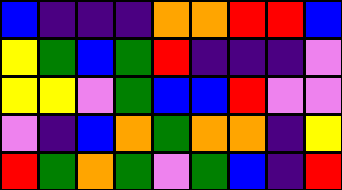[["blue", "indigo", "indigo", "indigo", "orange", "orange", "red", "red", "blue"], ["yellow", "green", "blue", "green", "red", "indigo", "indigo", "indigo", "violet"], ["yellow", "yellow", "violet", "green", "blue", "blue", "red", "violet", "violet"], ["violet", "indigo", "blue", "orange", "green", "orange", "orange", "indigo", "yellow"], ["red", "green", "orange", "green", "violet", "green", "blue", "indigo", "red"]]